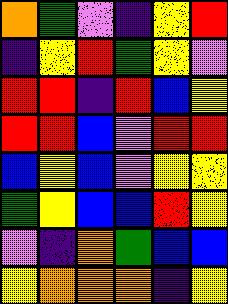[["orange", "green", "violet", "indigo", "yellow", "red"], ["indigo", "yellow", "red", "green", "yellow", "violet"], ["red", "red", "indigo", "red", "blue", "yellow"], ["red", "red", "blue", "violet", "red", "red"], ["blue", "yellow", "blue", "violet", "yellow", "yellow"], ["green", "yellow", "blue", "blue", "red", "yellow"], ["violet", "indigo", "orange", "green", "blue", "blue"], ["yellow", "orange", "orange", "orange", "indigo", "yellow"]]